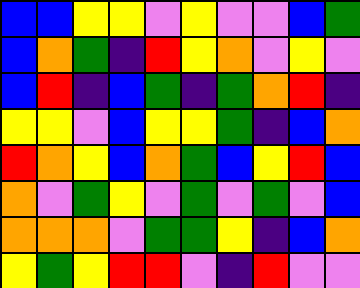[["blue", "blue", "yellow", "yellow", "violet", "yellow", "violet", "violet", "blue", "green"], ["blue", "orange", "green", "indigo", "red", "yellow", "orange", "violet", "yellow", "violet"], ["blue", "red", "indigo", "blue", "green", "indigo", "green", "orange", "red", "indigo"], ["yellow", "yellow", "violet", "blue", "yellow", "yellow", "green", "indigo", "blue", "orange"], ["red", "orange", "yellow", "blue", "orange", "green", "blue", "yellow", "red", "blue"], ["orange", "violet", "green", "yellow", "violet", "green", "violet", "green", "violet", "blue"], ["orange", "orange", "orange", "violet", "green", "green", "yellow", "indigo", "blue", "orange"], ["yellow", "green", "yellow", "red", "red", "violet", "indigo", "red", "violet", "violet"]]